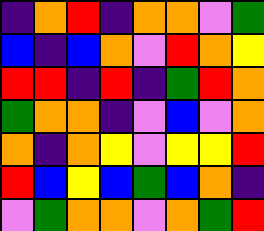[["indigo", "orange", "red", "indigo", "orange", "orange", "violet", "green"], ["blue", "indigo", "blue", "orange", "violet", "red", "orange", "yellow"], ["red", "red", "indigo", "red", "indigo", "green", "red", "orange"], ["green", "orange", "orange", "indigo", "violet", "blue", "violet", "orange"], ["orange", "indigo", "orange", "yellow", "violet", "yellow", "yellow", "red"], ["red", "blue", "yellow", "blue", "green", "blue", "orange", "indigo"], ["violet", "green", "orange", "orange", "violet", "orange", "green", "red"]]